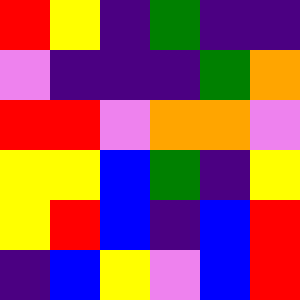[["red", "yellow", "indigo", "green", "indigo", "indigo"], ["violet", "indigo", "indigo", "indigo", "green", "orange"], ["red", "red", "violet", "orange", "orange", "violet"], ["yellow", "yellow", "blue", "green", "indigo", "yellow"], ["yellow", "red", "blue", "indigo", "blue", "red"], ["indigo", "blue", "yellow", "violet", "blue", "red"]]